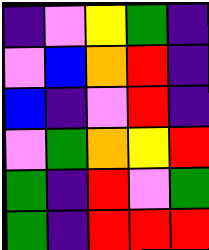[["indigo", "violet", "yellow", "green", "indigo"], ["violet", "blue", "orange", "red", "indigo"], ["blue", "indigo", "violet", "red", "indigo"], ["violet", "green", "orange", "yellow", "red"], ["green", "indigo", "red", "violet", "green"], ["green", "indigo", "red", "red", "red"]]